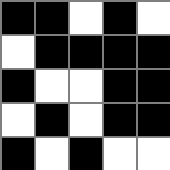[["black", "black", "white", "black", "white"], ["white", "black", "black", "black", "black"], ["black", "white", "white", "black", "black"], ["white", "black", "white", "black", "black"], ["black", "white", "black", "white", "white"]]